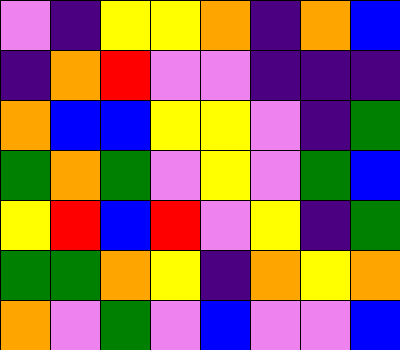[["violet", "indigo", "yellow", "yellow", "orange", "indigo", "orange", "blue"], ["indigo", "orange", "red", "violet", "violet", "indigo", "indigo", "indigo"], ["orange", "blue", "blue", "yellow", "yellow", "violet", "indigo", "green"], ["green", "orange", "green", "violet", "yellow", "violet", "green", "blue"], ["yellow", "red", "blue", "red", "violet", "yellow", "indigo", "green"], ["green", "green", "orange", "yellow", "indigo", "orange", "yellow", "orange"], ["orange", "violet", "green", "violet", "blue", "violet", "violet", "blue"]]